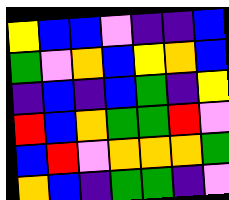[["yellow", "blue", "blue", "violet", "indigo", "indigo", "blue"], ["green", "violet", "orange", "blue", "yellow", "orange", "blue"], ["indigo", "blue", "indigo", "blue", "green", "indigo", "yellow"], ["red", "blue", "orange", "green", "green", "red", "violet"], ["blue", "red", "violet", "orange", "orange", "orange", "green"], ["orange", "blue", "indigo", "green", "green", "indigo", "violet"]]